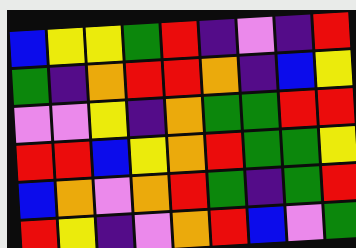[["blue", "yellow", "yellow", "green", "red", "indigo", "violet", "indigo", "red"], ["green", "indigo", "orange", "red", "red", "orange", "indigo", "blue", "yellow"], ["violet", "violet", "yellow", "indigo", "orange", "green", "green", "red", "red"], ["red", "red", "blue", "yellow", "orange", "red", "green", "green", "yellow"], ["blue", "orange", "violet", "orange", "red", "green", "indigo", "green", "red"], ["red", "yellow", "indigo", "violet", "orange", "red", "blue", "violet", "green"]]